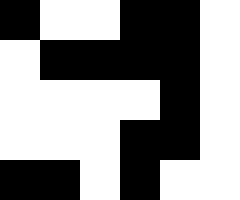[["black", "white", "white", "black", "black", "white"], ["white", "black", "black", "black", "black", "white"], ["white", "white", "white", "white", "black", "white"], ["white", "white", "white", "black", "black", "white"], ["black", "black", "white", "black", "white", "white"]]